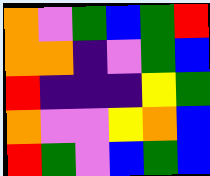[["orange", "violet", "green", "blue", "green", "red"], ["orange", "orange", "indigo", "violet", "green", "blue"], ["red", "indigo", "indigo", "indigo", "yellow", "green"], ["orange", "violet", "violet", "yellow", "orange", "blue"], ["red", "green", "violet", "blue", "green", "blue"]]